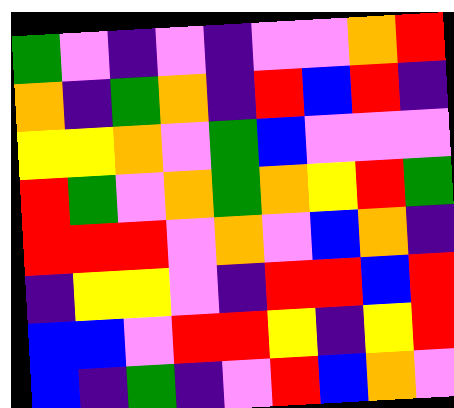[["green", "violet", "indigo", "violet", "indigo", "violet", "violet", "orange", "red"], ["orange", "indigo", "green", "orange", "indigo", "red", "blue", "red", "indigo"], ["yellow", "yellow", "orange", "violet", "green", "blue", "violet", "violet", "violet"], ["red", "green", "violet", "orange", "green", "orange", "yellow", "red", "green"], ["red", "red", "red", "violet", "orange", "violet", "blue", "orange", "indigo"], ["indigo", "yellow", "yellow", "violet", "indigo", "red", "red", "blue", "red"], ["blue", "blue", "violet", "red", "red", "yellow", "indigo", "yellow", "red"], ["blue", "indigo", "green", "indigo", "violet", "red", "blue", "orange", "violet"]]